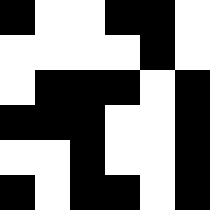[["black", "white", "white", "black", "black", "white"], ["white", "white", "white", "white", "black", "white"], ["white", "black", "black", "black", "white", "black"], ["black", "black", "black", "white", "white", "black"], ["white", "white", "black", "white", "white", "black"], ["black", "white", "black", "black", "white", "black"]]